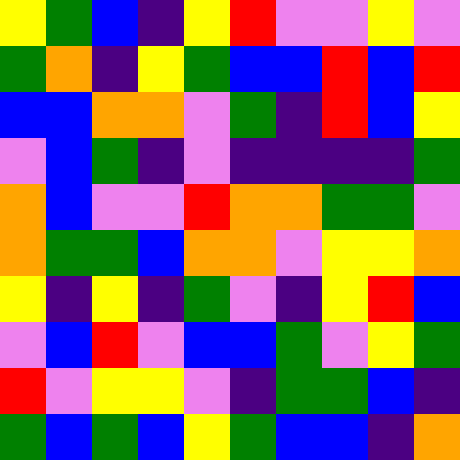[["yellow", "green", "blue", "indigo", "yellow", "red", "violet", "violet", "yellow", "violet"], ["green", "orange", "indigo", "yellow", "green", "blue", "blue", "red", "blue", "red"], ["blue", "blue", "orange", "orange", "violet", "green", "indigo", "red", "blue", "yellow"], ["violet", "blue", "green", "indigo", "violet", "indigo", "indigo", "indigo", "indigo", "green"], ["orange", "blue", "violet", "violet", "red", "orange", "orange", "green", "green", "violet"], ["orange", "green", "green", "blue", "orange", "orange", "violet", "yellow", "yellow", "orange"], ["yellow", "indigo", "yellow", "indigo", "green", "violet", "indigo", "yellow", "red", "blue"], ["violet", "blue", "red", "violet", "blue", "blue", "green", "violet", "yellow", "green"], ["red", "violet", "yellow", "yellow", "violet", "indigo", "green", "green", "blue", "indigo"], ["green", "blue", "green", "blue", "yellow", "green", "blue", "blue", "indigo", "orange"]]